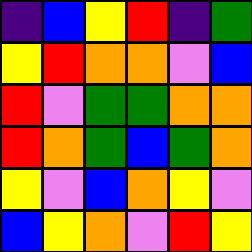[["indigo", "blue", "yellow", "red", "indigo", "green"], ["yellow", "red", "orange", "orange", "violet", "blue"], ["red", "violet", "green", "green", "orange", "orange"], ["red", "orange", "green", "blue", "green", "orange"], ["yellow", "violet", "blue", "orange", "yellow", "violet"], ["blue", "yellow", "orange", "violet", "red", "yellow"]]